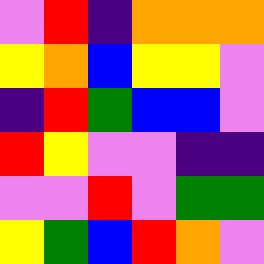[["violet", "red", "indigo", "orange", "orange", "orange"], ["yellow", "orange", "blue", "yellow", "yellow", "violet"], ["indigo", "red", "green", "blue", "blue", "violet"], ["red", "yellow", "violet", "violet", "indigo", "indigo"], ["violet", "violet", "red", "violet", "green", "green"], ["yellow", "green", "blue", "red", "orange", "violet"]]